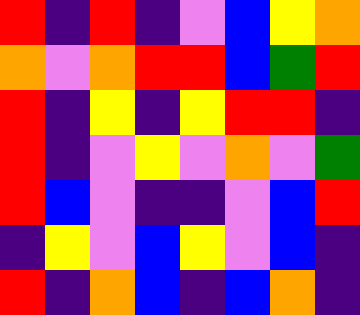[["red", "indigo", "red", "indigo", "violet", "blue", "yellow", "orange"], ["orange", "violet", "orange", "red", "red", "blue", "green", "red"], ["red", "indigo", "yellow", "indigo", "yellow", "red", "red", "indigo"], ["red", "indigo", "violet", "yellow", "violet", "orange", "violet", "green"], ["red", "blue", "violet", "indigo", "indigo", "violet", "blue", "red"], ["indigo", "yellow", "violet", "blue", "yellow", "violet", "blue", "indigo"], ["red", "indigo", "orange", "blue", "indigo", "blue", "orange", "indigo"]]